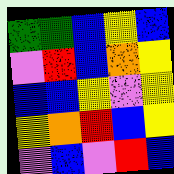[["green", "green", "blue", "yellow", "blue"], ["violet", "red", "blue", "orange", "yellow"], ["blue", "blue", "yellow", "violet", "yellow"], ["yellow", "orange", "red", "blue", "yellow"], ["violet", "blue", "violet", "red", "blue"]]